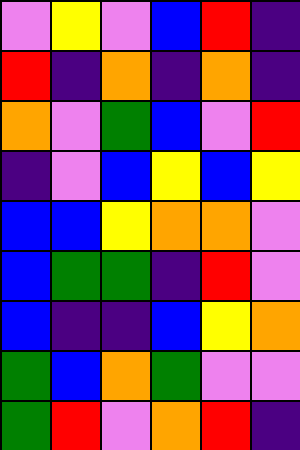[["violet", "yellow", "violet", "blue", "red", "indigo"], ["red", "indigo", "orange", "indigo", "orange", "indigo"], ["orange", "violet", "green", "blue", "violet", "red"], ["indigo", "violet", "blue", "yellow", "blue", "yellow"], ["blue", "blue", "yellow", "orange", "orange", "violet"], ["blue", "green", "green", "indigo", "red", "violet"], ["blue", "indigo", "indigo", "blue", "yellow", "orange"], ["green", "blue", "orange", "green", "violet", "violet"], ["green", "red", "violet", "orange", "red", "indigo"]]